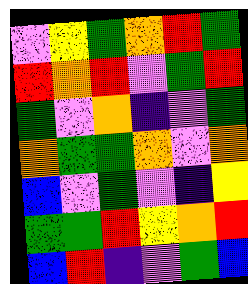[["violet", "yellow", "green", "orange", "red", "green"], ["red", "orange", "red", "violet", "green", "red"], ["green", "violet", "orange", "indigo", "violet", "green"], ["orange", "green", "green", "orange", "violet", "orange"], ["blue", "violet", "green", "violet", "indigo", "yellow"], ["green", "green", "red", "yellow", "orange", "red"], ["blue", "red", "indigo", "violet", "green", "blue"]]